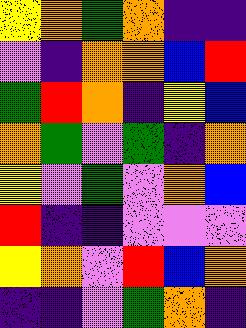[["yellow", "orange", "green", "orange", "indigo", "indigo"], ["violet", "indigo", "orange", "orange", "blue", "red"], ["green", "red", "orange", "indigo", "yellow", "blue"], ["orange", "green", "violet", "green", "indigo", "orange"], ["yellow", "violet", "green", "violet", "orange", "blue"], ["red", "indigo", "indigo", "violet", "violet", "violet"], ["yellow", "orange", "violet", "red", "blue", "orange"], ["indigo", "indigo", "violet", "green", "orange", "indigo"]]